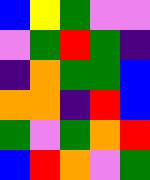[["blue", "yellow", "green", "violet", "violet"], ["violet", "green", "red", "green", "indigo"], ["indigo", "orange", "green", "green", "blue"], ["orange", "orange", "indigo", "red", "blue"], ["green", "violet", "green", "orange", "red"], ["blue", "red", "orange", "violet", "green"]]